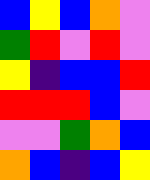[["blue", "yellow", "blue", "orange", "violet"], ["green", "red", "violet", "red", "violet"], ["yellow", "indigo", "blue", "blue", "red"], ["red", "red", "red", "blue", "violet"], ["violet", "violet", "green", "orange", "blue"], ["orange", "blue", "indigo", "blue", "yellow"]]